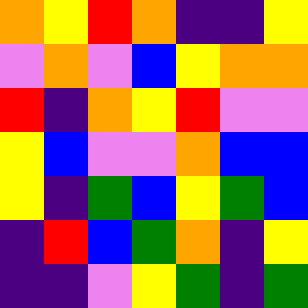[["orange", "yellow", "red", "orange", "indigo", "indigo", "yellow"], ["violet", "orange", "violet", "blue", "yellow", "orange", "orange"], ["red", "indigo", "orange", "yellow", "red", "violet", "violet"], ["yellow", "blue", "violet", "violet", "orange", "blue", "blue"], ["yellow", "indigo", "green", "blue", "yellow", "green", "blue"], ["indigo", "red", "blue", "green", "orange", "indigo", "yellow"], ["indigo", "indigo", "violet", "yellow", "green", "indigo", "green"]]